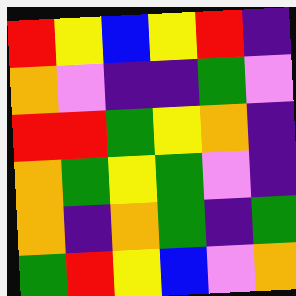[["red", "yellow", "blue", "yellow", "red", "indigo"], ["orange", "violet", "indigo", "indigo", "green", "violet"], ["red", "red", "green", "yellow", "orange", "indigo"], ["orange", "green", "yellow", "green", "violet", "indigo"], ["orange", "indigo", "orange", "green", "indigo", "green"], ["green", "red", "yellow", "blue", "violet", "orange"]]